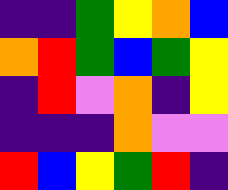[["indigo", "indigo", "green", "yellow", "orange", "blue"], ["orange", "red", "green", "blue", "green", "yellow"], ["indigo", "red", "violet", "orange", "indigo", "yellow"], ["indigo", "indigo", "indigo", "orange", "violet", "violet"], ["red", "blue", "yellow", "green", "red", "indigo"]]